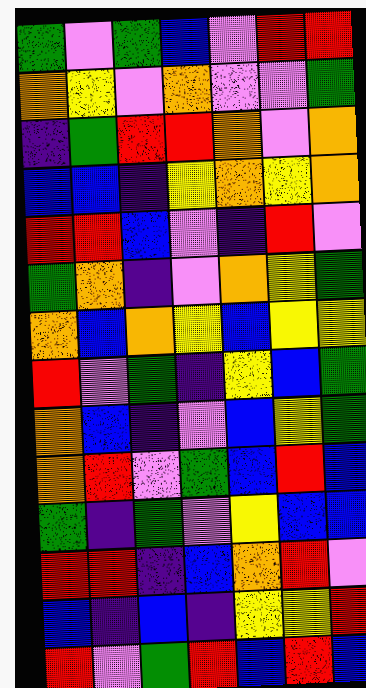[["green", "violet", "green", "blue", "violet", "red", "red"], ["orange", "yellow", "violet", "orange", "violet", "violet", "green"], ["indigo", "green", "red", "red", "orange", "violet", "orange"], ["blue", "blue", "indigo", "yellow", "orange", "yellow", "orange"], ["red", "red", "blue", "violet", "indigo", "red", "violet"], ["green", "orange", "indigo", "violet", "orange", "yellow", "green"], ["orange", "blue", "orange", "yellow", "blue", "yellow", "yellow"], ["red", "violet", "green", "indigo", "yellow", "blue", "green"], ["orange", "blue", "indigo", "violet", "blue", "yellow", "green"], ["orange", "red", "violet", "green", "blue", "red", "blue"], ["green", "indigo", "green", "violet", "yellow", "blue", "blue"], ["red", "red", "indigo", "blue", "orange", "red", "violet"], ["blue", "indigo", "blue", "indigo", "yellow", "yellow", "red"], ["red", "violet", "green", "red", "blue", "red", "blue"]]